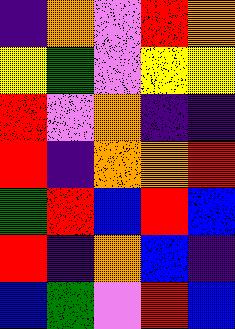[["indigo", "orange", "violet", "red", "orange"], ["yellow", "green", "violet", "yellow", "yellow"], ["red", "violet", "orange", "indigo", "indigo"], ["red", "indigo", "orange", "orange", "red"], ["green", "red", "blue", "red", "blue"], ["red", "indigo", "orange", "blue", "indigo"], ["blue", "green", "violet", "red", "blue"]]